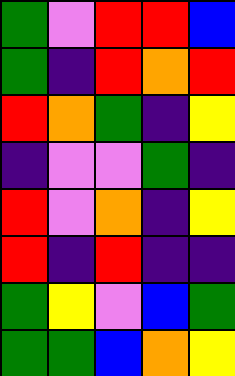[["green", "violet", "red", "red", "blue"], ["green", "indigo", "red", "orange", "red"], ["red", "orange", "green", "indigo", "yellow"], ["indigo", "violet", "violet", "green", "indigo"], ["red", "violet", "orange", "indigo", "yellow"], ["red", "indigo", "red", "indigo", "indigo"], ["green", "yellow", "violet", "blue", "green"], ["green", "green", "blue", "orange", "yellow"]]